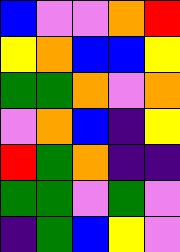[["blue", "violet", "violet", "orange", "red"], ["yellow", "orange", "blue", "blue", "yellow"], ["green", "green", "orange", "violet", "orange"], ["violet", "orange", "blue", "indigo", "yellow"], ["red", "green", "orange", "indigo", "indigo"], ["green", "green", "violet", "green", "violet"], ["indigo", "green", "blue", "yellow", "violet"]]